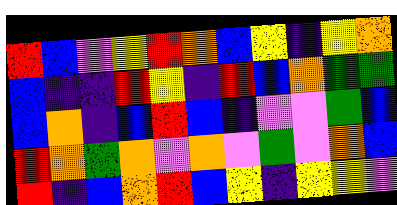[["red", "blue", "violet", "yellow", "red", "orange", "blue", "yellow", "indigo", "yellow", "orange"], ["blue", "indigo", "indigo", "red", "yellow", "indigo", "red", "blue", "orange", "green", "green"], ["blue", "orange", "indigo", "blue", "red", "blue", "indigo", "violet", "violet", "green", "blue"], ["red", "orange", "green", "orange", "violet", "orange", "violet", "green", "violet", "orange", "blue"], ["red", "indigo", "blue", "orange", "red", "blue", "yellow", "indigo", "yellow", "yellow", "violet"]]